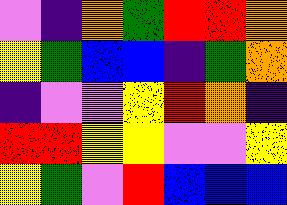[["violet", "indigo", "orange", "green", "red", "red", "orange"], ["yellow", "green", "blue", "blue", "indigo", "green", "orange"], ["indigo", "violet", "violet", "yellow", "red", "orange", "indigo"], ["red", "red", "yellow", "yellow", "violet", "violet", "yellow"], ["yellow", "green", "violet", "red", "blue", "blue", "blue"]]